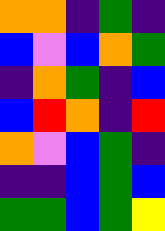[["orange", "orange", "indigo", "green", "indigo"], ["blue", "violet", "blue", "orange", "green"], ["indigo", "orange", "green", "indigo", "blue"], ["blue", "red", "orange", "indigo", "red"], ["orange", "violet", "blue", "green", "indigo"], ["indigo", "indigo", "blue", "green", "blue"], ["green", "green", "blue", "green", "yellow"]]